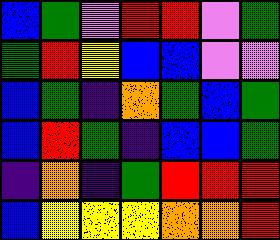[["blue", "green", "violet", "red", "red", "violet", "green"], ["green", "red", "yellow", "blue", "blue", "violet", "violet"], ["blue", "green", "indigo", "orange", "green", "blue", "green"], ["blue", "red", "green", "indigo", "blue", "blue", "green"], ["indigo", "orange", "indigo", "green", "red", "red", "red"], ["blue", "yellow", "yellow", "yellow", "orange", "orange", "red"]]